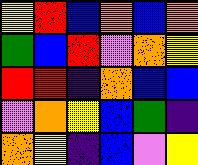[["yellow", "red", "blue", "orange", "blue", "orange"], ["green", "blue", "red", "violet", "orange", "yellow"], ["red", "red", "indigo", "orange", "blue", "blue"], ["violet", "orange", "yellow", "blue", "green", "indigo"], ["orange", "yellow", "indigo", "blue", "violet", "yellow"]]